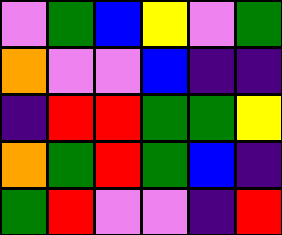[["violet", "green", "blue", "yellow", "violet", "green"], ["orange", "violet", "violet", "blue", "indigo", "indigo"], ["indigo", "red", "red", "green", "green", "yellow"], ["orange", "green", "red", "green", "blue", "indigo"], ["green", "red", "violet", "violet", "indigo", "red"]]